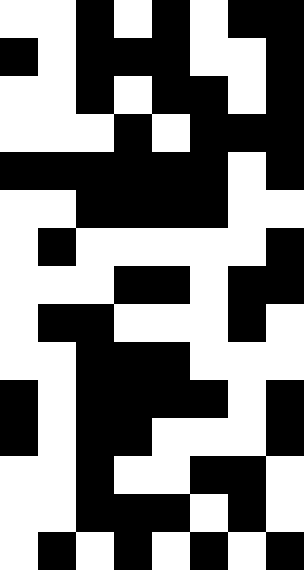[["white", "white", "black", "white", "black", "white", "black", "black"], ["black", "white", "black", "black", "black", "white", "white", "black"], ["white", "white", "black", "white", "black", "black", "white", "black"], ["white", "white", "white", "black", "white", "black", "black", "black"], ["black", "black", "black", "black", "black", "black", "white", "black"], ["white", "white", "black", "black", "black", "black", "white", "white"], ["white", "black", "white", "white", "white", "white", "white", "black"], ["white", "white", "white", "black", "black", "white", "black", "black"], ["white", "black", "black", "white", "white", "white", "black", "white"], ["white", "white", "black", "black", "black", "white", "white", "white"], ["black", "white", "black", "black", "black", "black", "white", "black"], ["black", "white", "black", "black", "white", "white", "white", "black"], ["white", "white", "black", "white", "white", "black", "black", "white"], ["white", "white", "black", "black", "black", "white", "black", "white"], ["white", "black", "white", "black", "white", "black", "white", "black"]]